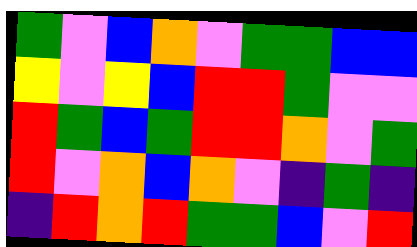[["green", "violet", "blue", "orange", "violet", "green", "green", "blue", "blue"], ["yellow", "violet", "yellow", "blue", "red", "red", "green", "violet", "violet"], ["red", "green", "blue", "green", "red", "red", "orange", "violet", "green"], ["red", "violet", "orange", "blue", "orange", "violet", "indigo", "green", "indigo"], ["indigo", "red", "orange", "red", "green", "green", "blue", "violet", "red"]]